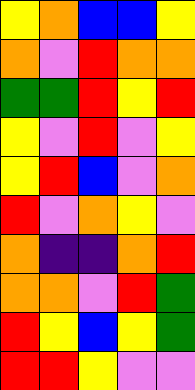[["yellow", "orange", "blue", "blue", "yellow"], ["orange", "violet", "red", "orange", "orange"], ["green", "green", "red", "yellow", "red"], ["yellow", "violet", "red", "violet", "yellow"], ["yellow", "red", "blue", "violet", "orange"], ["red", "violet", "orange", "yellow", "violet"], ["orange", "indigo", "indigo", "orange", "red"], ["orange", "orange", "violet", "red", "green"], ["red", "yellow", "blue", "yellow", "green"], ["red", "red", "yellow", "violet", "violet"]]